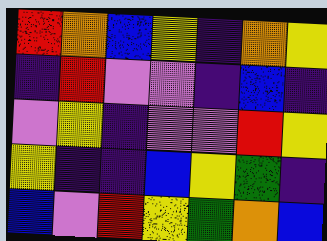[["red", "orange", "blue", "yellow", "indigo", "orange", "yellow"], ["indigo", "red", "violet", "violet", "indigo", "blue", "indigo"], ["violet", "yellow", "indigo", "violet", "violet", "red", "yellow"], ["yellow", "indigo", "indigo", "blue", "yellow", "green", "indigo"], ["blue", "violet", "red", "yellow", "green", "orange", "blue"]]